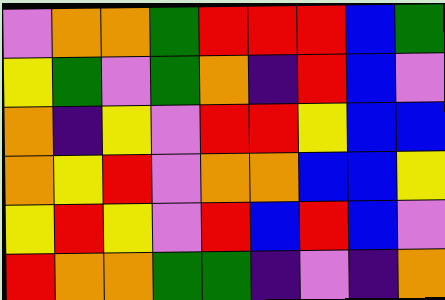[["violet", "orange", "orange", "green", "red", "red", "red", "blue", "green"], ["yellow", "green", "violet", "green", "orange", "indigo", "red", "blue", "violet"], ["orange", "indigo", "yellow", "violet", "red", "red", "yellow", "blue", "blue"], ["orange", "yellow", "red", "violet", "orange", "orange", "blue", "blue", "yellow"], ["yellow", "red", "yellow", "violet", "red", "blue", "red", "blue", "violet"], ["red", "orange", "orange", "green", "green", "indigo", "violet", "indigo", "orange"]]